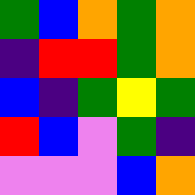[["green", "blue", "orange", "green", "orange"], ["indigo", "red", "red", "green", "orange"], ["blue", "indigo", "green", "yellow", "green"], ["red", "blue", "violet", "green", "indigo"], ["violet", "violet", "violet", "blue", "orange"]]